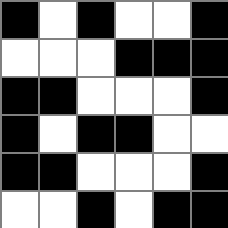[["black", "white", "black", "white", "white", "black"], ["white", "white", "white", "black", "black", "black"], ["black", "black", "white", "white", "white", "black"], ["black", "white", "black", "black", "white", "white"], ["black", "black", "white", "white", "white", "black"], ["white", "white", "black", "white", "black", "black"]]